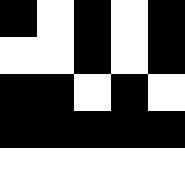[["black", "white", "black", "white", "black"], ["white", "white", "black", "white", "black"], ["black", "black", "white", "black", "white"], ["black", "black", "black", "black", "black"], ["white", "white", "white", "white", "white"]]